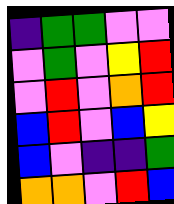[["indigo", "green", "green", "violet", "violet"], ["violet", "green", "violet", "yellow", "red"], ["violet", "red", "violet", "orange", "red"], ["blue", "red", "violet", "blue", "yellow"], ["blue", "violet", "indigo", "indigo", "green"], ["orange", "orange", "violet", "red", "blue"]]